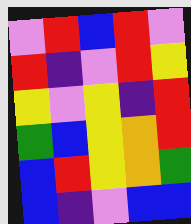[["violet", "red", "blue", "red", "violet"], ["red", "indigo", "violet", "red", "yellow"], ["yellow", "violet", "yellow", "indigo", "red"], ["green", "blue", "yellow", "orange", "red"], ["blue", "red", "yellow", "orange", "green"], ["blue", "indigo", "violet", "blue", "blue"]]